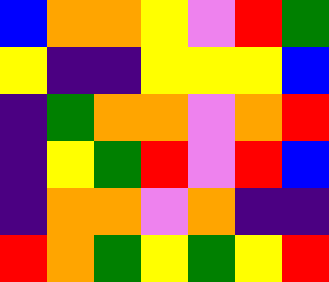[["blue", "orange", "orange", "yellow", "violet", "red", "green"], ["yellow", "indigo", "indigo", "yellow", "yellow", "yellow", "blue"], ["indigo", "green", "orange", "orange", "violet", "orange", "red"], ["indigo", "yellow", "green", "red", "violet", "red", "blue"], ["indigo", "orange", "orange", "violet", "orange", "indigo", "indigo"], ["red", "orange", "green", "yellow", "green", "yellow", "red"]]